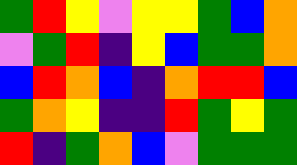[["green", "red", "yellow", "violet", "yellow", "yellow", "green", "blue", "orange"], ["violet", "green", "red", "indigo", "yellow", "blue", "green", "green", "orange"], ["blue", "red", "orange", "blue", "indigo", "orange", "red", "red", "blue"], ["green", "orange", "yellow", "indigo", "indigo", "red", "green", "yellow", "green"], ["red", "indigo", "green", "orange", "blue", "violet", "green", "green", "green"]]